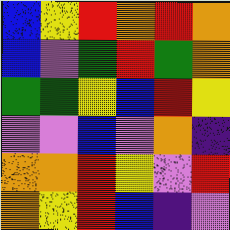[["blue", "yellow", "red", "orange", "red", "orange"], ["blue", "violet", "green", "red", "green", "orange"], ["green", "green", "yellow", "blue", "red", "yellow"], ["violet", "violet", "blue", "violet", "orange", "indigo"], ["orange", "orange", "red", "yellow", "violet", "red"], ["orange", "yellow", "red", "blue", "indigo", "violet"]]